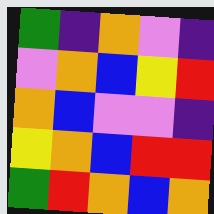[["green", "indigo", "orange", "violet", "indigo"], ["violet", "orange", "blue", "yellow", "red"], ["orange", "blue", "violet", "violet", "indigo"], ["yellow", "orange", "blue", "red", "red"], ["green", "red", "orange", "blue", "orange"]]